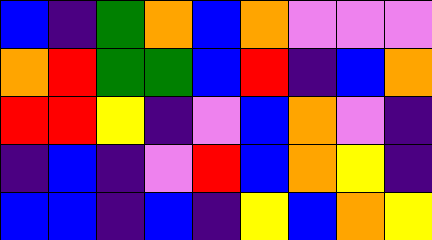[["blue", "indigo", "green", "orange", "blue", "orange", "violet", "violet", "violet"], ["orange", "red", "green", "green", "blue", "red", "indigo", "blue", "orange"], ["red", "red", "yellow", "indigo", "violet", "blue", "orange", "violet", "indigo"], ["indigo", "blue", "indigo", "violet", "red", "blue", "orange", "yellow", "indigo"], ["blue", "blue", "indigo", "blue", "indigo", "yellow", "blue", "orange", "yellow"]]